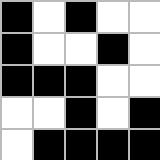[["black", "white", "black", "white", "white"], ["black", "white", "white", "black", "white"], ["black", "black", "black", "white", "white"], ["white", "white", "black", "white", "black"], ["white", "black", "black", "black", "black"]]